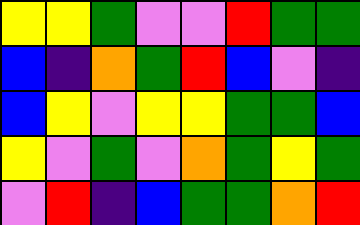[["yellow", "yellow", "green", "violet", "violet", "red", "green", "green"], ["blue", "indigo", "orange", "green", "red", "blue", "violet", "indigo"], ["blue", "yellow", "violet", "yellow", "yellow", "green", "green", "blue"], ["yellow", "violet", "green", "violet", "orange", "green", "yellow", "green"], ["violet", "red", "indigo", "blue", "green", "green", "orange", "red"]]